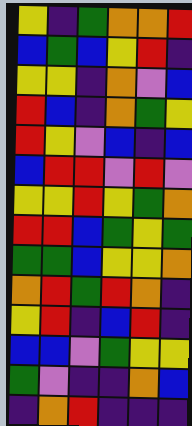[["yellow", "indigo", "green", "orange", "orange", "red"], ["blue", "green", "blue", "yellow", "red", "indigo"], ["yellow", "yellow", "indigo", "orange", "violet", "blue"], ["red", "blue", "indigo", "orange", "green", "yellow"], ["red", "yellow", "violet", "blue", "indigo", "blue"], ["blue", "red", "red", "violet", "red", "violet"], ["yellow", "yellow", "red", "yellow", "green", "orange"], ["red", "red", "blue", "green", "yellow", "green"], ["green", "green", "blue", "yellow", "yellow", "orange"], ["orange", "red", "green", "red", "orange", "indigo"], ["yellow", "red", "indigo", "blue", "red", "indigo"], ["blue", "blue", "violet", "green", "yellow", "yellow"], ["green", "violet", "indigo", "indigo", "orange", "blue"], ["indigo", "orange", "red", "indigo", "indigo", "indigo"]]